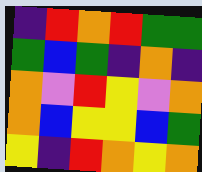[["indigo", "red", "orange", "red", "green", "green"], ["green", "blue", "green", "indigo", "orange", "indigo"], ["orange", "violet", "red", "yellow", "violet", "orange"], ["orange", "blue", "yellow", "yellow", "blue", "green"], ["yellow", "indigo", "red", "orange", "yellow", "orange"]]